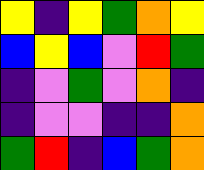[["yellow", "indigo", "yellow", "green", "orange", "yellow"], ["blue", "yellow", "blue", "violet", "red", "green"], ["indigo", "violet", "green", "violet", "orange", "indigo"], ["indigo", "violet", "violet", "indigo", "indigo", "orange"], ["green", "red", "indigo", "blue", "green", "orange"]]